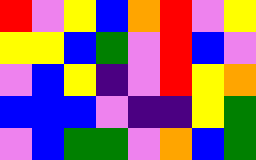[["red", "violet", "yellow", "blue", "orange", "red", "violet", "yellow"], ["yellow", "yellow", "blue", "green", "violet", "red", "blue", "violet"], ["violet", "blue", "yellow", "indigo", "violet", "red", "yellow", "orange"], ["blue", "blue", "blue", "violet", "indigo", "indigo", "yellow", "green"], ["violet", "blue", "green", "green", "violet", "orange", "blue", "green"]]